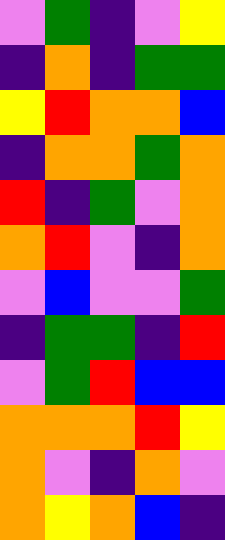[["violet", "green", "indigo", "violet", "yellow"], ["indigo", "orange", "indigo", "green", "green"], ["yellow", "red", "orange", "orange", "blue"], ["indigo", "orange", "orange", "green", "orange"], ["red", "indigo", "green", "violet", "orange"], ["orange", "red", "violet", "indigo", "orange"], ["violet", "blue", "violet", "violet", "green"], ["indigo", "green", "green", "indigo", "red"], ["violet", "green", "red", "blue", "blue"], ["orange", "orange", "orange", "red", "yellow"], ["orange", "violet", "indigo", "orange", "violet"], ["orange", "yellow", "orange", "blue", "indigo"]]